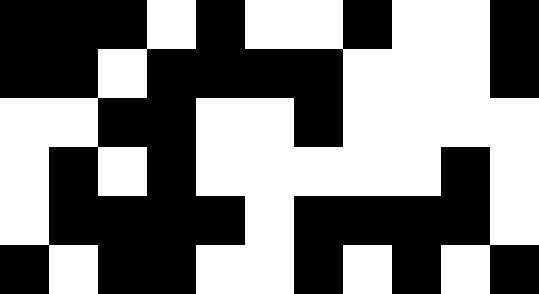[["black", "black", "black", "white", "black", "white", "white", "black", "white", "white", "black"], ["black", "black", "white", "black", "black", "black", "black", "white", "white", "white", "black"], ["white", "white", "black", "black", "white", "white", "black", "white", "white", "white", "white"], ["white", "black", "white", "black", "white", "white", "white", "white", "white", "black", "white"], ["white", "black", "black", "black", "black", "white", "black", "black", "black", "black", "white"], ["black", "white", "black", "black", "white", "white", "black", "white", "black", "white", "black"]]